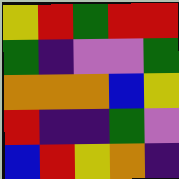[["yellow", "red", "green", "red", "red"], ["green", "indigo", "violet", "violet", "green"], ["orange", "orange", "orange", "blue", "yellow"], ["red", "indigo", "indigo", "green", "violet"], ["blue", "red", "yellow", "orange", "indigo"]]